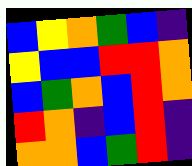[["blue", "yellow", "orange", "green", "blue", "indigo"], ["yellow", "blue", "blue", "red", "red", "orange"], ["blue", "green", "orange", "blue", "red", "orange"], ["red", "orange", "indigo", "blue", "red", "indigo"], ["orange", "orange", "blue", "green", "red", "indigo"]]